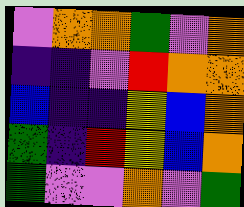[["violet", "orange", "orange", "green", "violet", "orange"], ["indigo", "indigo", "violet", "red", "orange", "orange"], ["blue", "indigo", "indigo", "yellow", "blue", "orange"], ["green", "indigo", "red", "yellow", "blue", "orange"], ["green", "violet", "violet", "orange", "violet", "green"]]